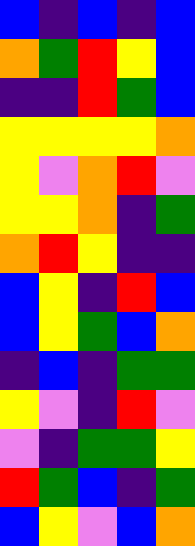[["blue", "indigo", "blue", "indigo", "blue"], ["orange", "green", "red", "yellow", "blue"], ["indigo", "indigo", "red", "green", "blue"], ["yellow", "yellow", "yellow", "yellow", "orange"], ["yellow", "violet", "orange", "red", "violet"], ["yellow", "yellow", "orange", "indigo", "green"], ["orange", "red", "yellow", "indigo", "indigo"], ["blue", "yellow", "indigo", "red", "blue"], ["blue", "yellow", "green", "blue", "orange"], ["indigo", "blue", "indigo", "green", "green"], ["yellow", "violet", "indigo", "red", "violet"], ["violet", "indigo", "green", "green", "yellow"], ["red", "green", "blue", "indigo", "green"], ["blue", "yellow", "violet", "blue", "orange"]]